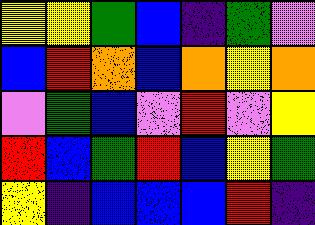[["yellow", "yellow", "green", "blue", "indigo", "green", "violet"], ["blue", "red", "orange", "blue", "orange", "yellow", "orange"], ["violet", "green", "blue", "violet", "red", "violet", "yellow"], ["red", "blue", "green", "red", "blue", "yellow", "green"], ["yellow", "indigo", "blue", "blue", "blue", "red", "indigo"]]